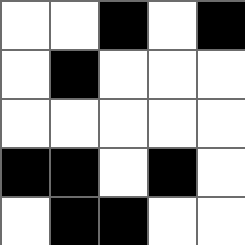[["white", "white", "black", "white", "black"], ["white", "black", "white", "white", "white"], ["white", "white", "white", "white", "white"], ["black", "black", "white", "black", "white"], ["white", "black", "black", "white", "white"]]